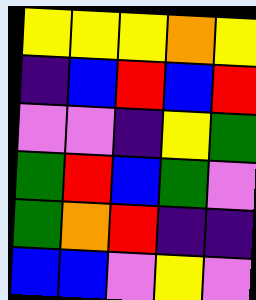[["yellow", "yellow", "yellow", "orange", "yellow"], ["indigo", "blue", "red", "blue", "red"], ["violet", "violet", "indigo", "yellow", "green"], ["green", "red", "blue", "green", "violet"], ["green", "orange", "red", "indigo", "indigo"], ["blue", "blue", "violet", "yellow", "violet"]]